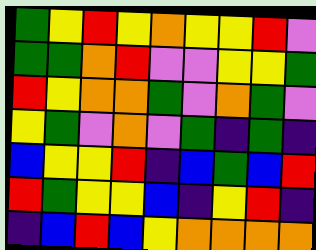[["green", "yellow", "red", "yellow", "orange", "yellow", "yellow", "red", "violet"], ["green", "green", "orange", "red", "violet", "violet", "yellow", "yellow", "green"], ["red", "yellow", "orange", "orange", "green", "violet", "orange", "green", "violet"], ["yellow", "green", "violet", "orange", "violet", "green", "indigo", "green", "indigo"], ["blue", "yellow", "yellow", "red", "indigo", "blue", "green", "blue", "red"], ["red", "green", "yellow", "yellow", "blue", "indigo", "yellow", "red", "indigo"], ["indigo", "blue", "red", "blue", "yellow", "orange", "orange", "orange", "orange"]]